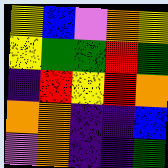[["yellow", "blue", "violet", "orange", "yellow"], ["yellow", "green", "green", "red", "green"], ["indigo", "red", "yellow", "red", "orange"], ["orange", "orange", "indigo", "indigo", "blue"], ["violet", "orange", "indigo", "indigo", "green"]]